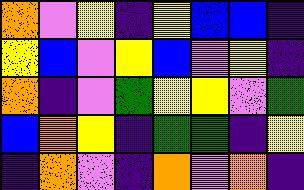[["orange", "violet", "yellow", "indigo", "yellow", "blue", "blue", "indigo"], ["yellow", "blue", "violet", "yellow", "blue", "violet", "yellow", "indigo"], ["orange", "indigo", "violet", "green", "yellow", "yellow", "violet", "green"], ["blue", "orange", "yellow", "indigo", "green", "green", "indigo", "yellow"], ["indigo", "orange", "violet", "indigo", "orange", "violet", "orange", "indigo"]]